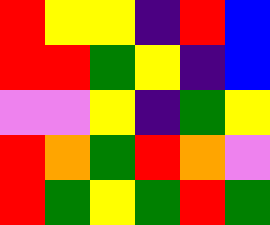[["red", "yellow", "yellow", "indigo", "red", "blue"], ["red", "red", "green", "yellow", "indigo", "blue"], ["violet", "violet", "yellow", "indigo", "green", "yellow"], ["red", "orange", "green", "red", "orange", "violet"], ["red", "green", "yellow", "green", "red", "green"]]